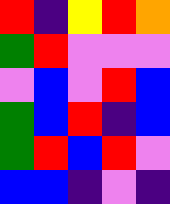[["red", "indigo", "yellow", "red", "orange"], ["green", "red", "violet", "violet", "violet"], ["violet", "blue", "violet", "red", "blue"], ["green", "blue", "red", "indigo", "blue"], ["green", "red", "blue", "red", "violet"], ["blue", "blue", "indigo", "violet", "indigo"]]